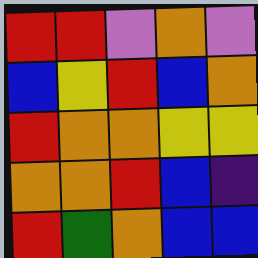[["red", "red", "violet", "orange", "violet"], ["blue", "yellow", "red", "blue", "orange"], ["red", "orange", "orange", "yellow", "yellow"], ["orange", "orange", "red", "blue", "indigo"], ["red", "green", "orange", "blue", "blue"]]